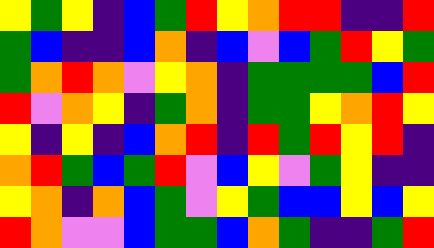[["yellow", "green", "yellow", "indigo", "blue", "green", "red", "yellow", "orange", "red", "red", "indigo", "indigo", "red"], ["green", "blue", "indigo", "indigo", "blue", "orange", "indigo", "blue", "violet", "blue", "green", "red", "yellow", "green"], ["green", "orange", "red", "orange", "violet", "yellow", "orange", "indigo", "green", "green", "green", "green", "blue", "red"], ["red", "violet", "orange", "yellow", "indigo", "green", "orange", "indigo", "green", "green", "yellow", "orange", "red", "yellow"], ["yellow", "indigo", "yellow", "indigo", "blue", "orange", "red", "indigo", "red", "green", "red", "yellow", "red", "indigo"], ["orange", "red", "green", "blue", "green", "red", "violet", "blue", "yellow", "violet", "green", "yellow", "indigo", "indigo"], ["yellow", "orange", "indigo", "orange", "blue", "green", "violet", "yellow", "green", "blue", "blue", "yellow", "blue", "yellow"], ["red", "orange", "violet", "violet", "blue", "green", "green", "blue", "orange", "green", "indigo", "indigo", "green", "red"]]